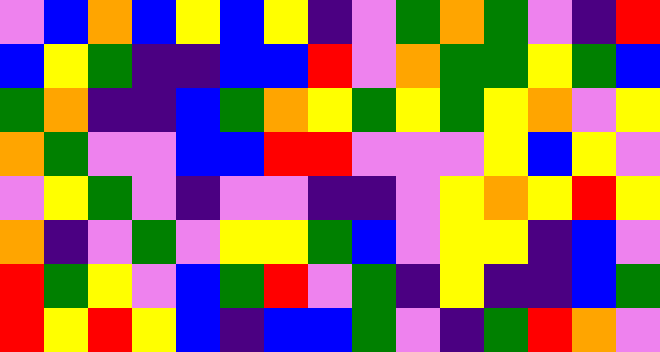[["violet", "blue", "orange", "blue", "yellow", "blue", "yellow", "indigo", "violet", "green", "orange", "green", "violet", "indigo", "red"], ["blue", "yellow", "green", "indigo", "indigo", "blue", "blue", "red", "violet", "orange", "green", "green", "yellow", "green", "blue"], ["green", "orange", "indigo", "indigo", "blue", "green", "orange", "yellow", "green", "yellow", "green", "yellow", "orange", "violet", "yellow"], ["orange", "green", "violet", "violet", "blue", "blue", "red", "red", "violet", "violet", "violet", "yellow", "blue", "yellow", "violet"], ["violet", "yellow", "green", "violet", "indigo", "violet", "violet", "indigo", "indigo", "violet", "yellow", "orange", "yellow", "red", "yellow"], ["orange", "indigo", "violet", "green", "violet", "yellow", "yellow", "green", "blue", "violet", "yellow", "yellow", "indigo", "blue", "violet"], ["red", "green", "yellow", "violet", "blue", "green", "red", "violet", "green", "indigo", "yellow", "indigo", "indigo", "blue", "green"], ["red", "yellow", "red", "yellow", "blue", "indigo", "blue", "blue", "green", "violet", "indigo", "green", "red", "orange", "violet"]]